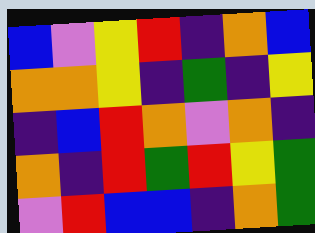[["blue", "violet", "yellow", "red", "indigo", "orange", "blue"], ["orange", "orange", "yellow", "indigo", "green", "indigo", "yellow"], ["indigo", "blue", "red", "orange", "violet", "orange", "indigo"], ["orange", "indigo", "red", "green", "red", "yellow", "green"], ["violet", "red", "blue", "blue", "indigo", "orange", "green"]]